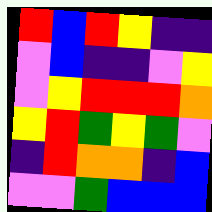[["red", "blue", "red", "yellow", "indigo", "indigo"], ["violet", "blue", "indigo", "indigo", "violet", "yellow"], ["violet", "yellow", "red", "red", "red", "orange"], ["yellow", "red", "green", "yellow", "green", "violet"], ["indigo", "red", "orange", "orange", "indigo", "blue"], ["violet", "violet", "green", "blue", "blue", "blue"]]